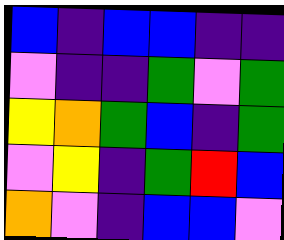[["blue", "indigo", "blue", "blue", "indigo", "indigo"], ["violet", "indigo", "indigo", "green", "violet", "green"], ["yellow", "orange", "green", "blue", "indigo", "green"], ["violet", "yellow", "indigo", "green", "red", "blue"], ["orange", "violet", "indigo", "blue", "blue", "violet"]]